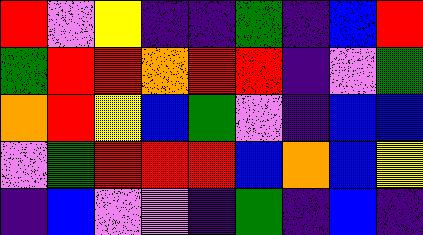[["red", "violet", "yellow", "indigo", "indigo", "green", "indigo", "blue", "red"], ["green", "red", "red", "orange", "red", "red", "indigo", "violet", "green"], ["orange", "red", "yellow", "blue", "green", "violet", "indigo", "blue", "blue"], ["violet", "green", "red", "red", "red", "blue", "orange", "blue", "yellow"], ["indigo", "blue", "violet", "violet", "indigo", "green", "indigo", "blue", "indigo"]]